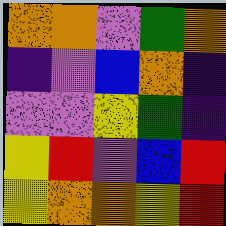[["orange", "orange", "violet", "green", "orange"], ["indigo", "violet", "blue", "orange", "indigo"], ["violet", "violet", "yellow", "green", "indigo"], ["yellow", "red", "violet", "blue", "red"], ["yellow", "orange", "orange", "yellow", "red"]]